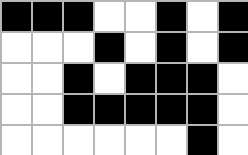[["black", "black", "black", "white", "white", "black", "white", "black"], ["white", "white", "white", "black", "white", "black", "white", "black"], ["white", "white", "black", "white", "black", "black", "black", "white"], ["white", "white", "black", "black", "black", "black", "black", "white"], ["white", "white", "white", "white", "white", "white", "black", "white"]]